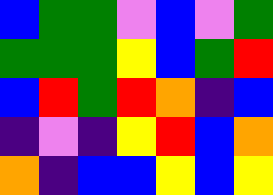[["blue", "green", "green", "violet", "blue", "violet", "green"], ["green", "green", "green", "yellow", "blue", "green", "red"], ["blue", "red", "green", "red", "orange", "indigo", "blue"], ["indigo", "violet", "indigo", "yellow", "red", "blue", "orange"], ["orange", "indigo", "blue", "blue", "yellow", "blue", "yellow"]]